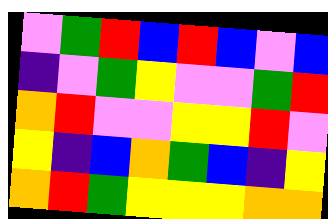[["violet", "green", "red", "blue", "red", "blue", "violet", "blue"], ["indigo", "violet", "green", "yellow", "violet", "violet", "green", "red"], ["orange", "red", "violet", "violet", "yellow", "yellow", "red", "violet"], ["yellow", "indigo", "blue", "orange", "green", "blue", "indigo", "yellow"], ["orange", "red", "green", "yellow", "yellow", "yellow", "orange", "orange"]]